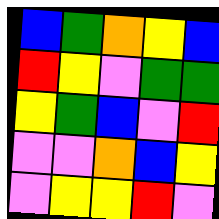[["blue", "green", "orange", "yellow", "blue"], ["red", "yellow", "violet", "green", "green"], ["yellow", "green", "blue", "violet", "red"], ["violet", "violet", "orange", "blue", "yellow"], ["violet", "yellow", "yellow", "red", "violet"]]